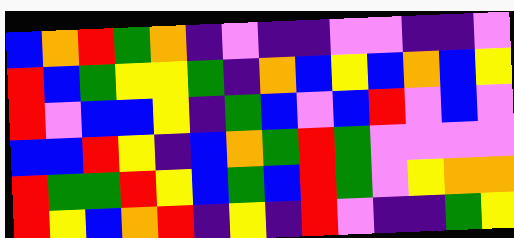[["blue", "orange", "red", "green", "orange", "indigo", "violet", "indigo", "indigo", "violet", "violet", "indigo", "indigo", "violet"], ["red", "blue", "green", "yellow", "yellow", "green", "indigo", "orange", "blue", "yellow", "blue", "orange", "blue", "yellow"], ["red", "violet", "blue", "blue", "yellow", "indigo", "green", "blue", "violet", "blue", "red", "violet", "blue", "violet"], ["blue", "blue", "red", "yellow", "indigo", "blue", "orange", "green", "red", "green", "violet", "violet", "violet", "violet"], ["red", "green", "green", "red", "yellow", "blue", "green", "blue", "red", "green", "violet", "yellow", "orange", "orange"], ["red", "yellow", "blue", "orange", "red", "indigo", "yellow", "indigo", "red", "violet", "indigo", "indigo", "green", "yellow"]]